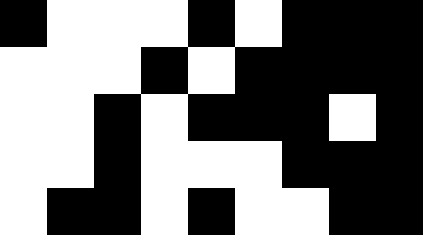[["black", "white", "white", "white", "black", "white", "black", "black", "black"], ["white", "white", "white", "black", "white", "black", "black", "black", "black"], ["white", "white", "black", "white", "black", "black", "black", "white", "black"], ["white", "white", "black", "white", "white", "white", "black", "black", "black"], ["white", "black", "black", "white", "black", "white", "white", "black", "black"]]